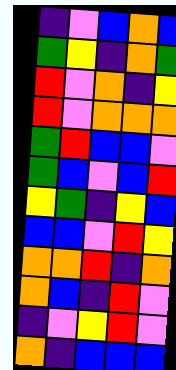[["indigo", "violet", "blue", "orange", "blue"], ["green", "yellow", "indigo", "orange", "green"], ["red", "violet", "orange", "indigo", "yellow"], ["red", "violet", "orange", "orange", "orange"], ["green", "red", "blue", "blue", "violet"], ["green", "blue", "violet", "blue", "red"], ["yellow", "green", "indigo", "yellow", "blue"], ["blue", "blue", "violet", "red", "yellow"], ["orange", "orange", "red", "indigo", "orange"], ["orange", "blue", "indigo", "red", "violet"], ["indigo", "violet", "yellow", "red", "violet"], ["orange", "indigo", "blue", "blue", "blue"]]